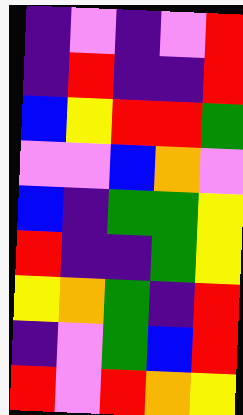[["indigo", "violet", "indigo", "violet", "red"], ["indigo", "red", "indigo", "indigo", "red"], ["blue", "yellow", "red", "red", "green"], ["violet", "violet", "blue", "orange", "violet"], ["blue", "indigo", "green", "green", "yellow"], ["red", "indigo", "indigo", "green", "yellow"], ["yellow", "orange", "green", "indigo", "red"], ["indigo", "violet", "green", "blue", "red"], ["red", "violet", "red", "orange", "yellow"]]